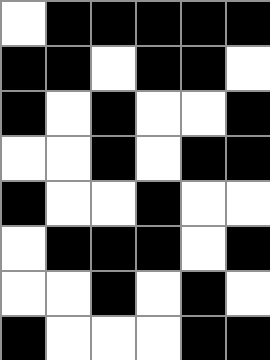[["white", "black", "black", "black", "black", "black"], ["black", "black", "white", "black", "black", "white"], ["black", "white", "black", "white", "white", "black"], ["white", "white", "black", "white", "black", "black"], ["black", "white", "white", "black", "white", "white"], ["white", "black", "black", "black", "white", "black"], ["white", "white", "black", "white", "black", "white"], ["black", "white", "white", "white", "black", "black"]]